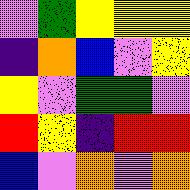[["violet", "green", "yellow", "yellow", "yellow"], ["indigo", "orange", "blue", "violet", "yellow"], ["yellow", "violet", "green", "green", "violet"], ["red", "yellow", "indigo", "red", "red"], ["blue", "violet", "orange", "violet", "orange"]]